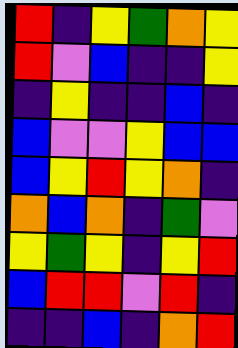[["red", "indigo", "yellow", "green", "orange", "yellow"], ["red", "violet", "blue", "indigo", "indigo", "yellow"], ["indigo", "yellow", "indigo", "indigo", "blue", "indigo"], ["blue", "violet", "violet", "yellow", "blue", "blue"], ["blue", "yellow", "red", "yellow", "orange", "indigo"], ["orange", "blue", "orange", "indigo", "green", "violet"], ["yellow", "green", "yellow", "indigo", "yellow", "red"], ["blue", "red", "red", "violet", "red", "indigo"], ["indigo", "indigo", "blue", "indigo", "orange", "red"]]